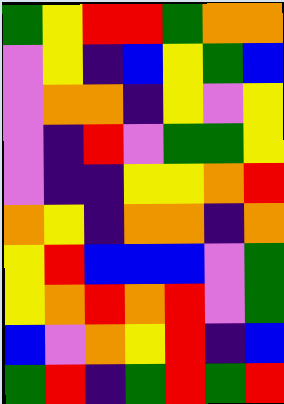[["green", "yellow", "red", "red", "green", "orange", "orange"], ["violet", "yellow", "indigo", "blue", "yellow", "green", "blue"], ["violet", "orange", "orange", "indigo", "yellow", "violet", "yellow"], ["violet", "indigo", "red", "violet", "green", "green", "yellow"], ["violet", "indigo", "indigo", "yellow", "yellow", "orange", "red"], ["orange", "yellow", "indigo", "orange", "orange", "indigo", "orange"], ["yellow", "red", "blue", "blue", "blue", "violet", "green"], ["yellow", "orange", "red", "orange", "red", "violet", "green"], ["blue", "violet", "orange", "yellow", "red", "indigo", "blue"], ["green", "red", "indigo", "green", "red", "green", "red"]]